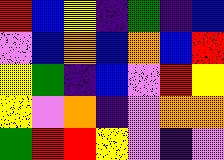[["red", "blue", "yellow", "indigo", "green", "indigo", "blue"], ["violet", "blue", "orange", "blue", "orange", "blue", "red"], ["yellow", "green", "indigo", "blue", "violet", "red", "yellow"], ["yellow", "violet", "orange", "indigo", "violet", "orange", "orange"], ["green", "red", "red", "yellow", "violet", "indigo", "violet"]]